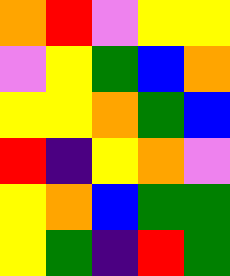[["orange", "red", "violet", "yellow", "yellow"], ["violet", "yellow", "green", "blue", "orange"], ["yellow", "yellow", "orange", "green", "blue"], ["red", "indigo", "yellow", "orange", "violet"], ["yellow", "orange", "blue", "green", "green"], ["yellow", "green", "indigo", "red", "green"]]